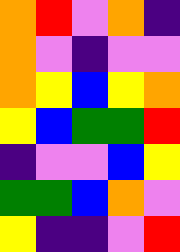[["orange", "red", "violet", "orange", "indigo"], ["orange", "violet", "indigo", "violet", "violet"], ["orange", "yellow", "blue", "yellow", "orange"], ["yellow", "blue", "green", "green", "red"], ["indigo", "violet", "violet", "blue", "yellow"], ["green", "green", "blue", "orange", "violet"], ["yellow", "indigo", "indigo", "violet", "red"]]